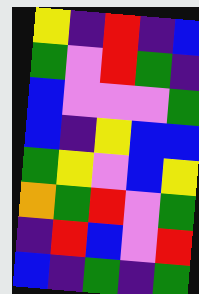[["yellow", "indigo", "red", "indigo", "blue"], ["green", "violet", "red", "green", "indigo"], ["blue", "violet", "violet", "violet", "green"], ["blue", "indigo", "yellow", "blue", "blue"], ["green", "yellow", "violet", "blue", "yellow"], ["orange", "green", "red", "violet", "green"], ["indigo", "red", "blue", "violet", "red"], ["blue", "indigo", "green", "indigo", "green"]]